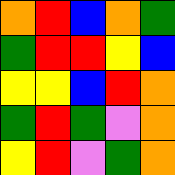[["orange", "red", "blue", "orange", "green"], ["green", "red", "red", "yellow", "blue"], ["yellow", "yellow", "blue", "red", "orange"], ["green", "red", "green", "violet", "orange"], ["yellow", "red", "violet", "green", "orange"]]